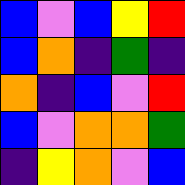[["blue", "violet", "blue", "yellow", "red"], ["blue", "orange", "indigo", "green", "indigo"], ["orange", "indigo", "blue", "violet", "red"], ["blue", "violet", "orange", "orange", "green"], ["indigo", "yellow", "orange", "violet", "blue"]]